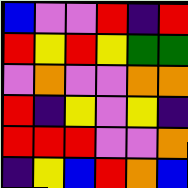[["blue", "violet", "violet", "red", "indigo", "red"], ["red", "yellow", "red", "yellow", "green", "green"], ["violet", "orange", "violet", "violet", "orange", "orange"], ["red", "indigo", "yellow", "violet", "yellow", "indigo"], ["red", "red", "red", "violet", "violet", "orange"], ["indigo", "yellow", "blue", "red", "orange", "blue"]]